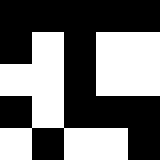[["black", "black", "black", "black", "black"], ["black", "white", "black", "white", "white"], ["white", "white", "black", "white", "white"], ["black", "white", "black", "black", "black"], ["white", "black", "white", "white", "black"]]